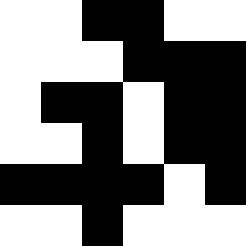[["white", "white", "black", "black", "white", "white"], ["white", "white", "white", "black", "black", "black"], ["white", "black", "black", "white", "black", "black"], ["white", "white", "black", "white", "black", "black"], ["black", "black", "black", "black", "white", "black"], ["white", "white", "black", "white", "white", "white"]]